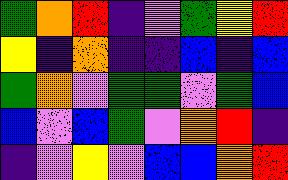[["green", "orange", "red", "indigo", "violet", "green", "yellow", "red"], ["yellow", "indigo", "orange", "indigo", "indigo", "blue", "indigo", "blue"], ["green", "orange", "violet", "green", "green", "violet", "green", "blue"], ["blue", "violet", "blue", "green", "violet", "orange", "red", "indigo"], ["indigo", "violet", "yellow", "violet", "blue", "blue", "orange", "red"]]